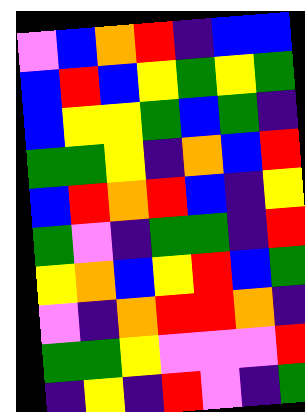[["violet", "blue", "orange", "red", "indigo", "blue", "blue"], ["blue", "red", "blue", "yellow", "green", "yellow", "green"], ["blue", "yellow", "yellow", "green", "blue", "green", "indigo"], ["green", "green", "yellow", "indigo", "orange", "blue", "red"], ["blue", "red", "orange", "red", "blue", "indigo", "yellow"], ["green", "violet", "indigo", "green", "green", "indigo", "red"], ["yellow", "orange", "blue", "yellow", "red", "blue", "green"], ["violet", "indigo", "orange", "red", "red", "orange", "indigo"], ["green", "green", "yellow", "violet", "violet", "violet", "red"], ["indigo", "yellow", "indigo", "red", "violet", "indigo", "green"]]